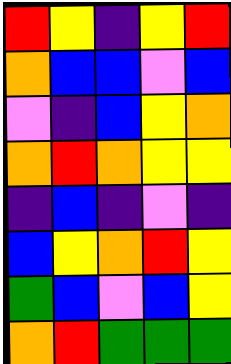[["red", "yellow", "indigo", "yellow", "red"], ["orange", "blue", "blue", "violet", "blue"], ["violet", "indigo", "blue", "yellow", "orange"], ["orange", "red", "orange", "yellow", "yellow"], ["indigo", "blue", "indigo", "violet", "indigo"], ["blue", "yellow", "orange", "red", "yellow"], ["green", "blue", "violet", "blue", "yellow"], ["orange", "red", "green", "green", "green"]]